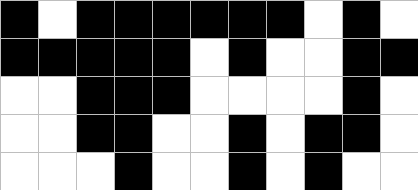[["black", "white", "black", "black", "black", "black", "black", "black", "white", "black", "white"], ["black", "black", "black", "black", "black", "white", "black", "white", "white", "black", "black"], ["white", "white", "black", "black", "black", "white", "white", "white", "white", "black", "white"], ["white", "white", "black", "black", "white", "white", "black", "white", "black", "black", "white"], ["white", "white", "white", "black", "white", "white", "black", "white", "black", "white", "white"]]